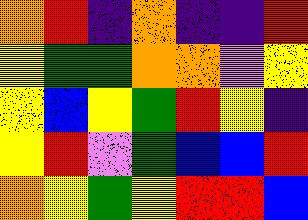[["orange", "red", "indigo", "orange", "indigo", "indigo", "red"], ["yellow", "green", "green", "orange", "orange", "violet", "yellow"], ["yellow", "blue", "yellow", "green", "red", "yellow", "indigo"], ["yellow", "red", "violet", "green", "blue", "blue", "red"], ["orange", "yellow", "green", "yellow", "red", "red", "blue"]]